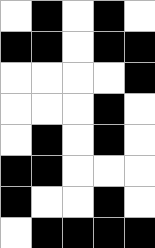[["white", "black", "white", "black", "white"], ["black", "black", "white", "black", "black"], ["white", "white", "white", "white", "black"], ["white", "white", "white", "black", "white"], ["white", "black", "white", "black", "white"], ["black", "black", "white", "white", "white"], ["black", "white", "white", "black", "white"], ["white", "black", "black", "black", "black"]]